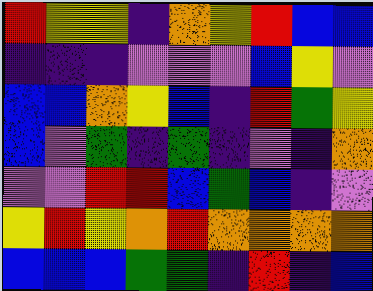[["red", "yellow", "yellow", "indigo", "orange", "yellow", "red", "blue", "blue"], ["indigo", "indigo", "indigo", "violet", "violet", "violet", "blue", "yellow", "violet"], ["blue", "blue", "orange", "yellow", "blue", "indigo", "red", "green", "yellow"], ["blue", "violet", "green", "indigo", "green", "indigo", "violet", "indigo", "orange"], ["violet", "violet", "red", "red", "blue", "green", "blue", "indigo", "violet"], ["yellow", "red", "yellow", "orange", "red", "orange", "orange", "orange", "orange"], ["blue", "blue", "blue", "green", "green", "indigo", "red", "indigo", "blue"]]